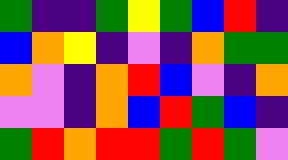[["green", "indigo", "indigo", "green", "yellow", "green", "blue", "red", "indigo"], ["blue", "orange", "yellow", "indigo", "violet", "indigo", "orange", "green", "green"], ["orange", "violet", "indigo", "orange", "red", "blue", "violet", "indigo", "orange"], ["violet", "violet", "indigo", "orange", "blue", "red", "green", "blue", "indigo"], ["green", "red", "orange", "red", "red", "green", "red", "green", "violet"]]